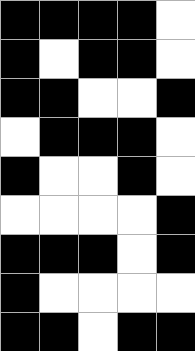[["black", "black", "black", "black", "white"], ["black", "white", "black", "black", "white"], ["black", "black", "white", "white", "black"], ["white", "black", "black", "black", "white"], ["black", "white", "white", "black", "white"], ["white", "white", "white", "white", "black"], ["black", "black", "black", "white", "black"], ["black", "white", "white", "white", "white"], ["black", "black", "white", "black", "black"]]